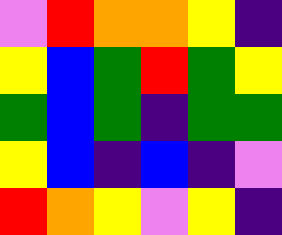[["violet", "red", "orange", "orange", "yellow", "indigo"], ["yellow", "blue", "green", "red", "green", "yellow"], ["green", "blue", "green", "indigo", "green", "green"], ["yellow", "blue", "indigo", "blue", "indigo", "violet"], ["red", "orange", "yellow", "violet", "yellow", "indigo"]]